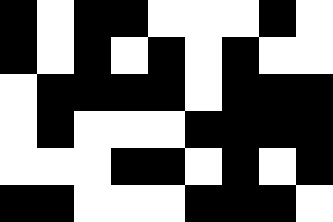[["black", "white", "black", "black", "white", "white", "white", "black", "white"], ["black", "white", "black", "white", "black", "white", "black", "white", "white"], ["white", "black", "black", "black", "black", "white", "black", "black", "black"], ["white", "black", "white", "white", "white", "black", "black", "black", "black"], ["white", "white", "white", "black", "black", "white", "black", "white", "black"], ["black", "black", "white", "white", "white", "black", "black", "black", "white"]]